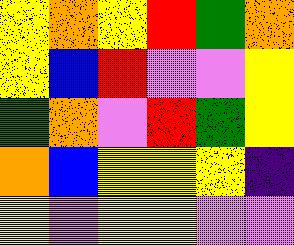[["yellow", "orange", "yellow", "red", "green", "orange"], ["yellow", "blue", "red", "violet", "violet", "yellow"], ["green", "orange", "violet", "red", "green", "yellow"], ["orange", "blue", "yellow", "yellow", "yellow", "indigo"], ["yellow", "violet", "yellow", "yellow", "violet", "violet"]]